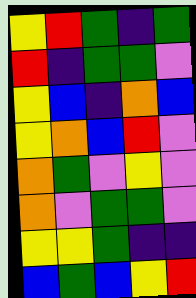[["yellow", "red", "green", "indigo", "green"], ["red", "indigo", "green", "green", "violet"], ["yellow", "blue", "indigo", "orange", "blue"], ["yellow", "orange", "blue", "red", "violet"], ["orange", "green", "violet", "yellow", "violet"], ["orange", "violet", "green", "green", "violet"], ["yellow", "yellow", "green", "indigo", "indigo"], ["blue", "green", "blue", "yellow", "red"]]